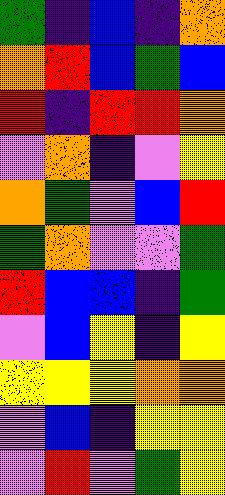[["green", "indigo", "blue", "indigo", "orange"], ["orange", "red", "blue", "green", "blue"], ["red", "indigo", "red", "red", "orange"], ["violet", "orange", "indigo", "violet", "yellow"], ["orange", "green", "violet", "blue", "red"], ["green", "orange", "violet", "violet", "green"], ["red", "blue", "blue", "indigo", "green"], ["violet", "blue", "yellow", "indigo", "yellow"], ["yellow", "yellow", "yellow", "orange", "orange"], ["violet", "blue", "indigo", "yellow", "yellow"], ["violet", "red", "violet", "green", "yellow"]]